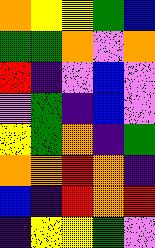[["orange", "yellow", "yellow", "green", "blue"], ["green", "green", "orange", "violet", "orange"], ["red", "indigo", "violet", "blue", "violet"], ["violet", "green", "indigo", "blue", "violet"], ["yellow", "green", "orange", "indigo", "green"], ["orange", "orange", "red", "orange", "indigo"], ["blue", "indigo", "red", "orange", "red"], ["indigo", "yellow", "yellow", "green", "violet"]]